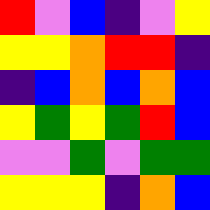[["red", "violet", "blue", "indigo", "violet", "yellow"], ["yellow", "yellow", "orange", "red", "red", "indigo"], ["indigo", "blue", "orange", "blue", "orange", "blue"], ["yellow", "green", "yellow", "green", "red", "blue"], ["violet", "violet", "green", "violet", "green", "green"], ["yellow", "yellow", "yellow", "indigo", "orange", "blue"]]